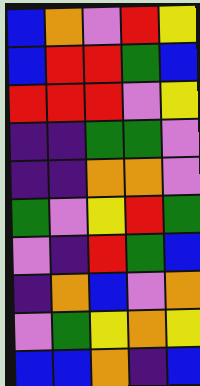[["blue", "orange", "violet", "red", "yellow"], ["blue", "red", "red", "green", "blue"], ["red", "red", "red", "violet", "yellow"], ["indigo", "indigo", "green", "green", "violet"], ["indigo", "indigo", "orange", "orange", "violet"], ["green", "violet", "yellow", "red", "green"], ["violet", "indigo", "red", "green", "blue"], ["indigo", "orange", "blue", "violet", "orange"], ["violet", "green", "yellow", "orange", "yellow"], ["blue", "blue", "orange", "indigo", "blue"]]